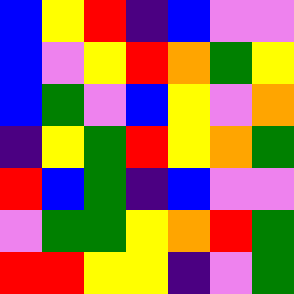[["blue", "yellow", "red", "indigo", "blue", "violet", "violet"], ["blue", "violet", "yellow", "red", "orange", "green", "yellow"], ["blue", "green", "violet", "blue", "yellow", "violet", "orange"], ["indigo", "yellow", "green", "red", "yellow", "orange", "green"], ["red", "blue", "green", "indigo", "blue", "violet", "violet"], ["violet", "green", "green", "yellow", "orange", "red", "green"], ["red", "red", "yellow", "yellow", "indigo", "violet", "green"]]